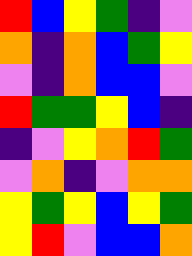[["red", "blue", "yellow", "green", "indigo", "violet"], ["orange", "indigo", "orange", "blue", "green", "yellow"], ["violet", "indigo", "orange", "blue", "blue", "violet"], ["red", "green", "green", "yellow", "blue", "indigo"], ["indigo", "violet", "yellow", "orange", "red", "green"], ["violet", "orange", "indigo", "violet", "orange", "orange"], ["yellow", "green", "yellow", "blue", "yellow", "green"], ["yellow", "red", "violet", "blue", "blue", "orange"]]